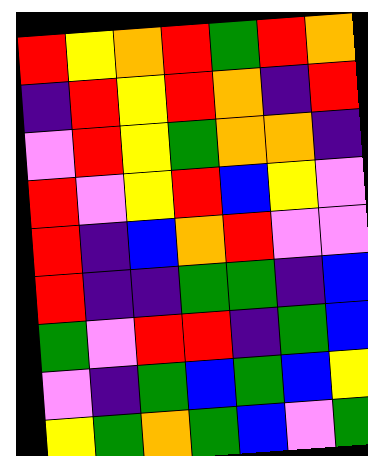[["red", "yellow", "orange", "red", "green", "red", "orange"], ["indigo", "red", "yellow", "red", "orange", "indigo", "red"], ["violet", "red", "yellow", "green", "orange", "orange", "indigo"], ["red", "violet", "yellow", "red", "blue", "yellow", "violet"], ["red", "indigo", "blue", "orange", "red", "violet", "violet"], ["red", "indigo", "indigo", "green", "green", "indigo", "blue"], ["green", "violet", "red", "red", "indigo", "green", "blue"], ["violet", "indigo", "green", "blue", "green", "blue", "yellow"], ["yellow", "green", "orange", "green", "blue", "violet", "green"]]